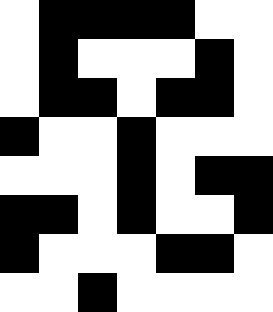[["white", "black", "black", "black", "black", "white", "white"], ["white", "black", "white", "white", "white", "black", "white"], ["white", "black", "black", "white", "black", "black", "white"], ["black", "white", "white", "black", "white", "white", "white"], ["white", "white", "white", "black", "white", "black", "black"], ["black", "black", "white", "black", "white", "white", "black"], ["black", "white", "white", "white", "black", "black", "white"], ["white", "white", "black", "white", "white", "white", "white"]]